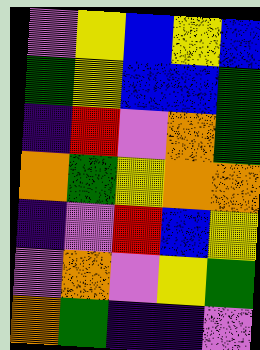[["violet", "yellow", "blue", "yellow", "blue"], ["green", "yellow", "blue", "blue", "green"], ["indigo", "red", "violet", "orange", "green"], ["orange", "green", "yellow", "orange", "orange"], ["indigo", "violet", "red", "blue", "yellow"], ["violet", "orange", "violet", "yellow", "green"], ["orange", "green", "indigo", "indigo", "violet"]]